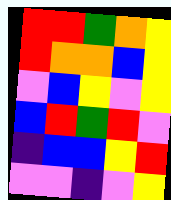[["red", "red", "green", "orange", "yellow"], ["red", "orange", "orange", "blue", "yellow"], ["violet", "blue", "yellow", "violet", "yellow"], ["blue", "red", "green", "red", "violet"], ["indigo", "blue", "blue", "yellow", "red"], ["violet", "violet", "indigo", "violet", "yellow"]]